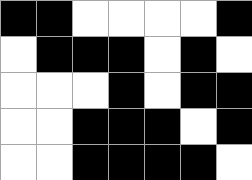[["black", "black", "white", "white", "white", "white", "black"], ["white", "black", "black", "black", "white", "black", "white"], ["white", "white", "white", "black", "white", "black", "black"], ["white", "white", "black", "black", "black", "white", "black"], ["white", "white", "black", "black", "black", "black", "white"]]